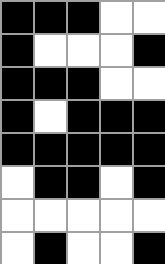[["black", "black", "black", "white", "white"], ["black", "white", "white", "white", "black"], ["black", "black", "black", "white", "white"], ["black", "white", "black", "black", "black"], ["black", "black", "black", "black", "black"], ["white", "black", "black", "white", "black"], ["white", "white", "white", "white", "white"], ["white", "black", "white", "white", "black"]]